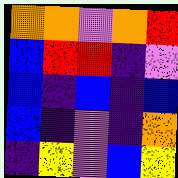[["orange", "orange", "violet", "orange", "red"], ["blue", "red", "red", "indigo", "violet"], ["blue", "indigo", "blue", "indigo", "blue"], ["blue", "indigo", "violet", "indigo", "orange"], ["indigo", "yellow", "violet", "blue", "yellow"]]